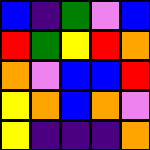[["blue", "indigo", "green", "violet", "blue"], ["red", "green", "yellow", "red", "orange"], ["orange", "violet", "blue", "blue", "red"], ["yellow", "orange", "blue", "orange", "violet"], ["yellow", "indigo", "indigo", "indigo", "orange"]]